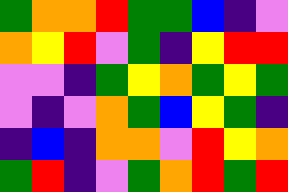[["green", "orange", "orange", "red", "green", "green", "blue", "indigo", "violet"], ["orange", "yellow", "red", "violet", "green", "indigo", "yellow", "red", "red"], ["violet", "violet", "indigo", "green", "yellow", "orange", "green", "yellow", "green"], ["violet", "indigo", "violet", "orange", "green", "blue", "yellow", "green", "indigo"], ["indigo", "blue", "indigo", "orange", "orange", "violet", "red", "yellow", "orange"], ["green", "red", "indigo", "violet", "green", "orange", "red", "green", "red"]]